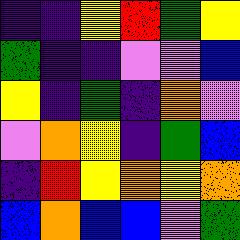[["indigo", "indigo", "yellow", "red", "green", "yellow"], ["green", "indigo", "indigo", "violet", "violet", "blue"], ["yellow", "indigo", "green", "indigo", "orange", "violet"], ["violet", "orange", "yellow", "indigo", "green", "blue"], ["indigo", "red", "yellow", "orange", "yellow", "orange"], ["blue", "orange", "blue", "blue", "violet", "green"]]